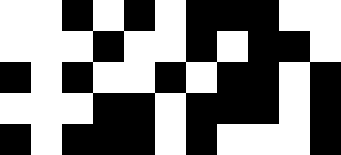[["white", "white", "black", "white", "black", "white", "black", "black", "black", "white", "white"], ["white", "white", "white", "black", "white", "white", "black", "white", "black", "black", "white"], ["black", "white", "black", "white", "white", "black", "white", "black", "black", "white", "black"], ["white", "white", "white", "black", "black", "white", "black", "black", "black", "white", "black"], ["black", "white", "black", "black", "black", "white", "black", "white", "white", "white", "black"]]